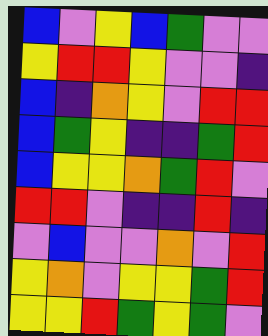[["blue", "violet", "yellow", "blue", "green", "violet", "violet"], ["yellow", "red", "red", "yellow", "violet", "violet", "indigo"], ["blue", "indigo", "orange", "yellow", "violet", "red", "red"], ["blue", "green", "yellow", "indigo", "indigo", "green", "red"], ["blue", "yellow", "yellow", "orange", "green", "red", "violet"], ["red", "red", "violet", "indigo", "indigo", "red", "indigo"], ["violet", "blue", "violet", "violet", "orange", "violet", "red"], ["yellow", "orange", "violet", "yellow", "yellow", "green", "red"], ["yellow", "yellow", "red", "green", "yellow", "green", "violet"]]